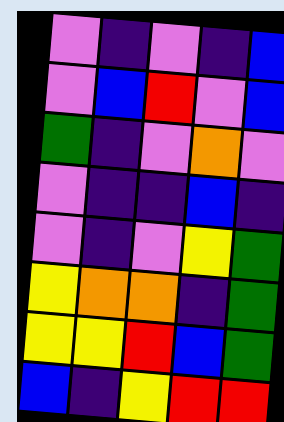[["violet", "indigo", "violet", "indigo", "blue"], ["violet", "blue", "red", "violet", "blue"], ["green", "indigo", "violet", "orange", "violet"], ["violet", "indigo", "indigo", "blue", "indigo"], ["violet", "indigo", "violet", "yellow", "green"], ["yellow", "orange", "orange", "indigo", "green"], ["yellow", "yellow", "red", "blue", "green"], ["blue", "indigo", "yellow", "red", "red"]]